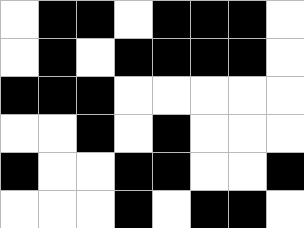[["white", "black", "black", "white", "black", "black", "black", "white"], ["white", "black", "white", "black", "black", "black", "black", "white"], ["black", "black", "black", "white", "white", "white", "white", "white"], ["white", "white", "black", "white", "black", "white", "white", "white"], ["black", "white", "white", "black", "black", "white", "white", "black"], ["white", "white", "white", "black", "white", "black", "black", "white"]]